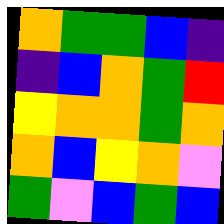[["orange", "green", "green", "blue", "indigo"], ["indigo", "blue", "orange", "green", "red"], ["yellow", "orange", "orange", "green", "orange"], ["orange", "blue", "yellow", "orange", "violet"], ["green", "violet", "blue", "green", "blue"]]